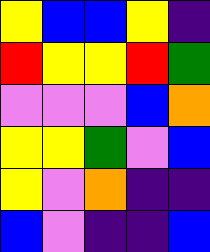[["yellow", "blue", "blue", "yellow", "indigo"], ["red", "yellow", "yellow", "red", "green"], ["violet", "violet", "violet", "blue", "orange"], ["yellow", "yellow", "green", "violet", "blue"], ["yellow", "violet", "orange", "indigo", "indigo"], ["blue", "violet", "indigo", "indigo", "blue"]]